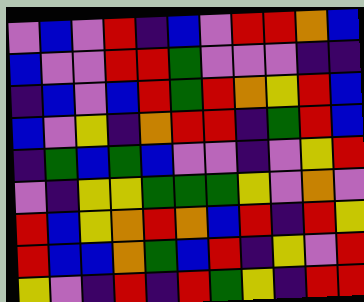[["violet", "blue", "violet", "red", "indigo", "blue", "violet", "red", "red", "orange", "blue"], ["blue", "violet", "violet", "red", "red", "green", "violet", "violet", "violet", "indigo", "indigo"], ["indigo", "blue", "violet", "blue", "red", "green", "red", "orange", "yellow", "red", "blue"], ["blue", "violet", "yellow", "indigo", "orange", "red", "red", "indigo", "green", "red", "blue"], ["indigo", "green", "blue", "green", "blue", "violet", "violet", "indigo", "violet", "yellow", "red"], ["violet", "indigo", "yellow", "yellow", "green", "green", "green", "yellow", "violet", "orange", "violet"], ["red", "blue", "yellow", "orange", "red", "orange", "blue", "red", "indigo", "red", "yellow"], ["red", "blue", "blue", "orange", "green", "blue", "red", "indigo", "yellow", "violet", "red"], ["yellow", "violet", "indigo", "red", "indigo", "red", "green", "yellow", "indigo", "red", "red"]]